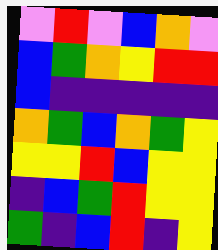[["violet", "red", "violet", "blue", "orange", "violet"], ["blue", "green", "orange", "yellow", "red", "red"], ["blue", "indigo", "indigo", "indigo", "indigo", "indigo"], ["orange", "green", "blue", "orange", "green", "yellow"], ["yellow", "yellow", "red", "blue", "yellow", "yellow"], ["indigo", "blue", "green", "red", "yellow", "yellow"], ["green", "indigo", "blue", "red", "indigo", "yellow"]]